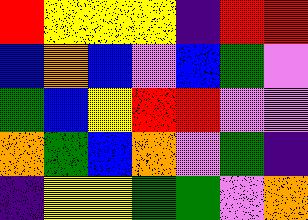[["red", "yellow", "yellow", "yellow", "indigo", "red", "red"], ["blue", "orange", "blue", "violet", "blue", "green", "violet"], ["green", "blue", "yellow", "red", "red", "violet", "violet"], ["orange", "green", "blue", "orange", "violet", "green", "indigo"], ["indigo", "yellow", "yellow", "green", "green", "violet", "orange"]]